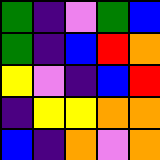[["green", "indigo", "violet", "green", "blue"], ["green", "indigo", "blue", "red", "orange"], ["yellow", "violet", "indigo", "blue", "red"], ["indigo", "yellow", "yellow", "orange", "orange"], ["blue", "indigo", "orange", "violet", "orange"]]